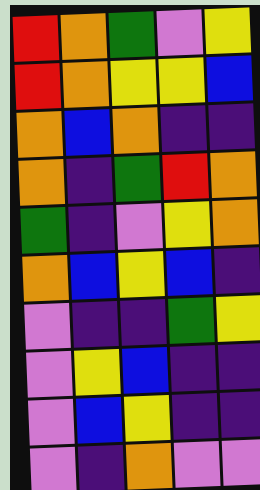[["red", "orange", "green", "violet", "yellow"], ["red", "orange", "yellow", "yellow", "blue"], ["orange", "blue", "orange", "indigo", "indigo"], ["orange", "indigo", "green", "red", "orange"], ["green", "indigo", "violet", "yellow", "orange"], ["orange", "blue", "yellow", "blue", "indigo"], ["violet", "indigo", "indigo", "green", "yellow"], ["violet", "yellow", "blue", "indigo", "indigo"], ["violet", "blue", "yellow", "indigo", "indigo"], ["violet", "indigo", "orange", "violet", "violet"]]